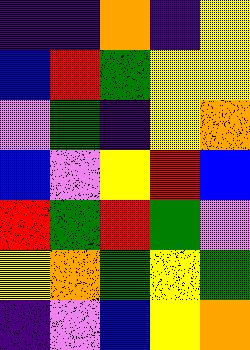[["indigo", "indigo", "orange", "indigo", "yellow"], ["blue", "red", "green", "yellow", "yellow"], ["violet", "green", "indigo", "yellow", "orange"], ["blue", "violet", "yellow", "red", "blue"], ["red", "green", "red", "green", "violet"], ["yellow", "orange", "green", "yellow", "green"], ["indigo", "violet", "blue", "yellow", "orange"]]